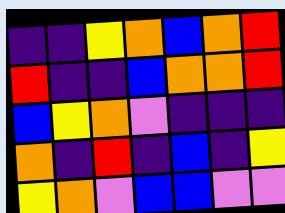[["indigo", "indigo", "yellow", "orange", "blue", "orange", "red"], ["red", "indigo", "indigo", "blue", "orange", "orange", "red"], ["blue", "yellow", "orange", "violet", "indigo", "indigo", "indigo"], ["orange", "indigo", "red", "indigo", "blue", "indigo", "yellow"], ["yellow", "orange", "violet", "blue", "blue", "violet", "violet"]]